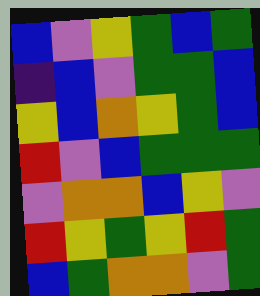[["blue", "violet", "yellow", "green", "blue", "green"], ["indigo", "blue", "violet", "green", "green", "blue"], ["yellow", "blue", "orange", "yellow", "green", "blue"], ["red", "violet", "blue", "green", "green", "green"], ["violet", "orange", "orange", "blue", "yellow", "violet"], ["red", "yellow", "green", "yellow", "red", "green"], ["blue", "green", "orange", "orange", "violet", "green"]]